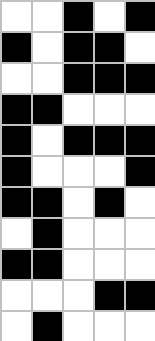[["white", "white", "black", "white", "black"], ["black", "white", "black", "black", "white"], ["white", "white", "black", "black", "black"], ["black", "black", "white", "white", "white"], ["black", "white", "black", "black", "black"], ["black", "white", "white", "white", "black"], ["black", "black", "white", "black", "white"], ["white", "black", "white", "white", "white"], ["black", "black", "white", "white", "white"], ["white", "white", "white", "black", "black"], ["white", "black", "white", "white", "white"]]